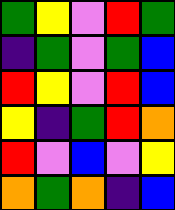[["green", "yellow", "violet", "red", "green"], ["indigo", "green", "violet", "green", "blue"], ["red", "yellow", "violet", "red", "blue"], ["yellow", "indigo", "green", "red", "orange"], ["red", "violet", "blue", "violet", "yellow"], ["orange", "green", "orange", "indigo", "blue"]]